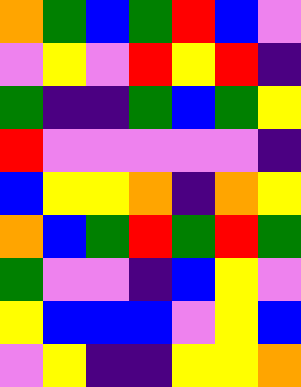[["orange", "green", "blue", "green", "red", "blue", "violet"], ["violet", "yellow", "violet", "red", "yellow", "red", "indigo"], ["green", "indigo", "indigo", "green", "blue", "green", "yellow"], ["red", "violet", "violet", "violet", "violet", "violet", "indigo"], ["blue", "yellow", "yellow", "orange", "indigo", "orange", "yellow"], ["orange", "blue", "green", "red", "green", "red", "green"], ["green", "violet", "violet", "indigo", "blue", "yellow", "violet"], ["yellow", "blue", "blue", "blue", "violet", "yellow", "blue"], ["violet", "yellow", "indigo", "indigo", "yellow", "yellow", "orange"]]